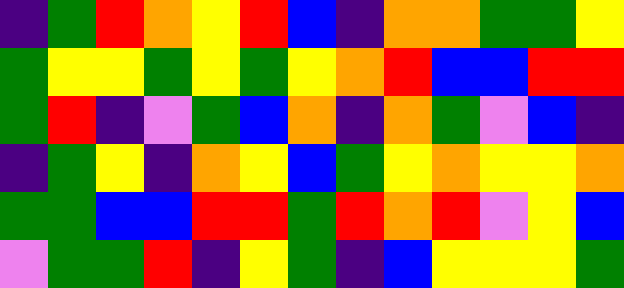[["indigo", "green", "red", "orange", "yellow", "red", "blue", "indigo", "orange", "orange", "green", "green", "yellow"], ["green", "yellow", "yellow", "green", "yellow", "green", "yellow", "orange", "red", "blue", "blue", "red", "red"], ["green", "red", "indigo", "violet", "green", "blue", "orange", "indigo", "orange", "green", "violet", "blue", "indigo"], ["indigo", "green", "yellow", "indigo", "orange", "yellow", "blue", "green", "yellow", "orange", "yellow", "yellow", "orange"], ["green", "green", "blue", "blue", "red", "red", "green", "red", "orange", "red", "violet", "yellow", "blue"], ["violet", "green", "green", "red", "indigo", "yellow", "green", "indigo", "blue", "yellow", "yellow", "yellow", "green"]]